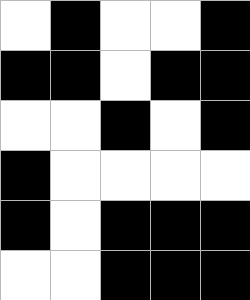[["white", "black", "white", "white", "black"], ["black", "black", "white", "black", "black"], ["white", "white", "black", "white", "black"], ["black", "white", "white", "white", "white"], ["black", "white", "black", "black", "black"], ["white", "white", "black", "black", "black"]]